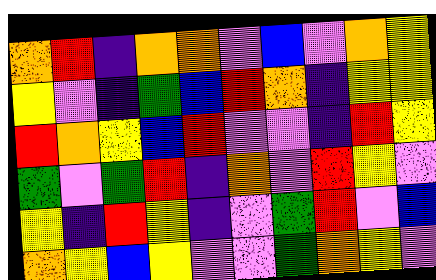[["orange", "red", "indigo", "orange", "orange", "violet", "blue", "violet", "orange", "yellow"], ["yellow", "violet", "indigo", "green", "blue", "red", "orange", "indigo", "yellow", "yellow"], ["red", "orange", "yellow", "blue", "red", "violet", "violet", "indigo", "red", "yellow"], ["green", "violet", "green", "red", "indigo", "orange", "violet", "red", "yellow", "violet"], ["yellow", "indigo", "red", "yellow", "indigo", "violet", "green", "red", "violet", "blue"], ["orange", "yellow", "blue", "yellow", "violet", "violet", "green", "orange", "yellow", "violet"]]